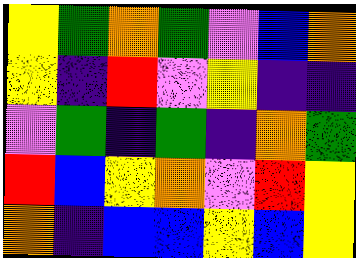[["yellow", "green", "orange", "green", "violet", "blue", "orange"], ["yellow", "indigo", "red", "violet", "yellow", "indigo", "indigo"], ["violet", "green", "indigo", "green", "indigo", "orange", "green"], ["red", "blue", "yellow", "orange", "violet", "red", "yellow"], ["orange", "indigo", "blue", "blue", "yellow", "blue", "yellow"]]